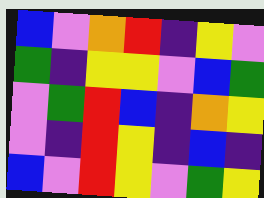[["blue", "violet", "orange", "red", "indigo", "yellow", "violet"], ["green", "indigo", "yellow", "yellow", "violet", "blue", "green"], ["violet", "green", "red", "blue", "indigo", "orange", "yellow"], ["violet", "indigo", "red", "yellow", "indigo", "blue", "indigo"], ["blue", "violet", "red", "yellow", "violet", "green", "yellow"]]